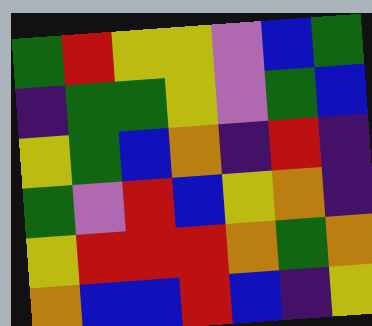[["green", "red", "yellow", "yellow", "violet", "blue", "green"], ["indigo", "green", "green", "yellow", "violet", "green", "blue"], ["yellow", "green", "blue", "orange", "indigo", "red", "indigo"], ["green", "violet", "red", "blue", "yellow", "orange", "indigo"], ["yellow", "red", "red", "red", "orange", "green", "orange"], ["orange", "blue", "blue", "red", "blue", "indigo", "yellow"]]